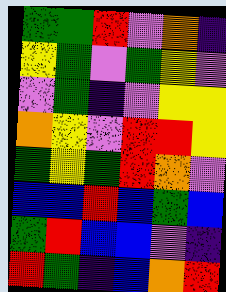[["green", "green", "red", "violet", "orange", "indigo"], ["yellow", "green", "violet", "green", "yellow", "violet"], ["violet", "green", "indigo", "violet", "yellow", "yellow"], ["orange", "yellow", "violet", "red", "red", "yellow"], ["green", "yellow", "green", "red", "orange", "violet"], ["blue", "blue", "red", "blue", "green", "blue"], ["green", "red", "blue", "blue", "violet", "indigo"], ["red", "green", "indigo", "blue", "orange", "red"]]